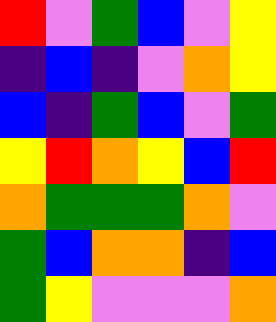[["red", "violet", "green", "blue", "violet", "yellow"], ["indigo", "blue", "indigo", "violet", "orange", "yellow"], ["blue", "indigo", "green", "blue", "violet", "green"], ["yellow", "red", "orange", "yellow", "blue", "red"], ["orange", "green", "green", "green", "orange", "violet"], ["green", "blue", "orange", "orange", "indigo", "blue"], ["green", "yellow", "violet", "violet", "violet", "orange"]]